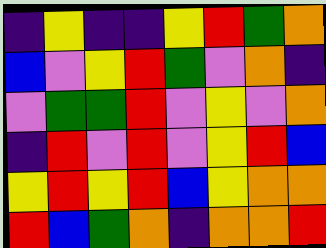[["indigo", "yellow", "indigo", "indigo", "yellow", "red", "green", "orange"], ["blue", "violet", "yellow", "red", "green", "violet", "orange", "indigo"], ["violet", "green", "green", "red", "violet", "yellow", "violet", "orange"], ["indigo", "red", "violet", "red", "violet", "yellow", "red", "blue"], ["yellow", "red", "yellow", "red", "blue", "yellow", "orange", "orange"], ["red", "blue", "green", "orange", "indigo", "orange", "orange", "red"]]